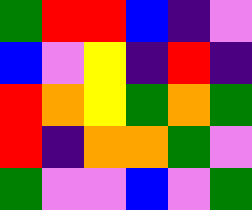[["green", "red", "red", "blue", "indigo", "violet"], ["blue", "violet", "yellow", "indigo", "red", "indigo"], ["red", "orange", "yellow", "green", "orange", "green"], ["red", "indigo", "orange", "orange", "green", "violet"], ["green", "violet", "violet", "blue", "violet", "green"]]